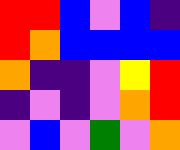[["red", "red", "blue", "violet", "blue", "indigo"], ["red", "orange", "blue", "blue", "blue", "blue"], ["orange", "indigo", "indigo", "violet", "yellow", "red"], ["indigo", "violet", "indigo", "violet", "orange", "red"], ["violet", "blue", "violet", "green", "violet", "orange"]]